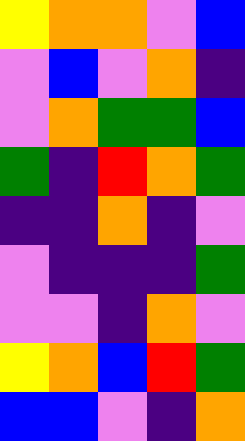[["yellow", "orange", "orange", "violet", "blue"], ["violet", "blue", "violet", "orange", "indigo"], ["violet", "orange", "green", "green", "blue"], ["green", "indigo", "red", "orange", "green"], ["indigo", "indigo", "orange", "indigo", "violet"], ["violet", "indigo", "indigo", "indigo", "green"], ["violet", "violet", "indigo", "orange", "violet"], ["yellow", "orange", "blue", "red", "green"], ["blue", "blue", "violet", "indigo", "orange"]]